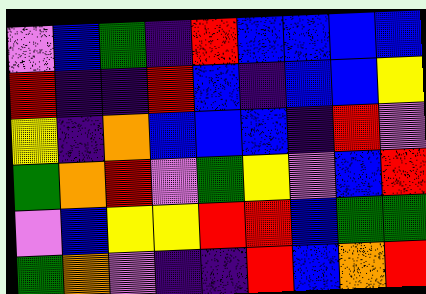[["violet", "blue", "green", "indigo", "red", "blue", "blue", "blue", "blue"], ["red", "indigo", "indigo", "red", "blue", "indigo", "blue", "blue", "yellow"], ["yellow", "indigo", "orange", "blue", "blue", "blue", "indigo", "red", "violet"], ["green", "orange", "red", "violet", "green", "yellow", "violet", "blue", "red"], ["violet", "blue", "yellow", "yellow", "red", "red", "blue", "green", "green"], ["green", "orange", "violet", "indigo", "indigo", "red", "blue", "orange", "red"]]